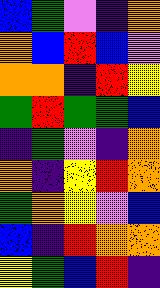[["blue", "green", "violet", "indigo", "orange"], ["orange", "blue", "red", "blue", "violet"], ["orange", "orange", "indigo", "red", "yellow"], ["green", "red", "green", "green", "blue"], ["indigo", "green", "violet", "indigo", "orange"], ["orange", "indigo", "yellow", "red", "orange"], ["green", "orange", "yellow", "violet", "blue"], ["blue", "indigo", "red", "orange", "orange"], ["yellow", "green", "blue", "red", "indigo"]]